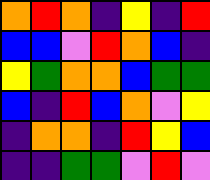[["orange", "red", "orange", "indigo", "yellow", "indigo", "red"], ["blue", "blue", "violet", "red", "orange", "blue", "indigo"], ["yellow", "green", "orange", "orange", "blue", "green", "green"], ["blue", "indigo", "red", "blue", "orange", "violet", "yellow"], ["indigo", "orange", "orange", "indigo", "red", "yellow", "blue"], ["indigo", "indigo", "green", "green", "violet", "red", "violet"]]